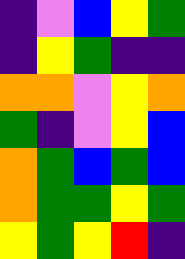[["indigo", "violet", "blue", "yellow", "green"], ["indigo", "yellow", "green", "indigo", "indigo"], ["orange", "orange", "violet", "yellow", "orange"], ["green", "indigo", "violet", "yellow", "blue"], ["orange", "green", "blue", "green", "blue"], ["orange", "green", "green", "yellow", "green"], ["yellow", "green", "yellow", "red", "indigo"]]